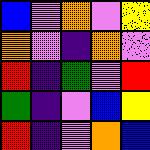[["blue", "violet", "orange", "violet", "yellow"], ["orange", "violet", "indigo", "orange", "violet"], ["red", "indigo", "green", "violet", "red"], ["green", "indigo", "violet", "blue", "yellow"], ["red", "indigo", "violet", "orange", "blue"]]